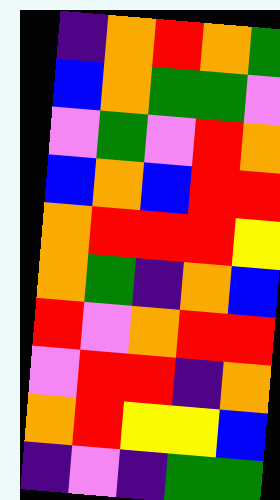[["indigo", "orange", "red", "orange", "green"], ["blue", "orange", "green", "green", "violet"], ["violet", "green", "violet", "red", "orange"], ["blue", "orange", "blue", "red", "red"], ["orange", "red", "red", "red", "yellow"], ["orange", "green", "indigo", "orange", "blue"], ["red", "violet", "orange", "red", "red"], ["violet", "red", "red", "indigo", "orange"], ["orange", "red", "yellow", "yellow", "blue"], ["indigo", "violet", "indigo", "green", "green"]]